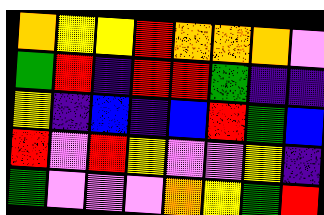[["orange", "yellow", "yellow", "red", "orange", "orange", "orange", "violet"], ["green", "red", "indigo", "red", "red", "green", "indigo", "indigo"], ["yellow", "indigo", "blue", "indigo", "blue", "red", "green", "blue"], ["red", "violet", "red", "yellow", "violet", "violet", "yellow", "indigo"], ["green", "violet", "violet", "violet", "orange", "yellow", "green", "red"]]